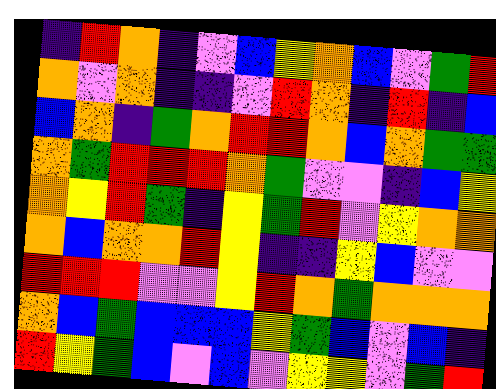[["indigo", "red", "orange", "indigo", "violet", "blue", "yellow", "orange", "blue", "violet", "green", "red"], ["orange", "violet", "orange", "indigo", "indigo", "violet", "red", "orange", "indigo", "red", "indigo", "blue"], ["blue", "orange", "indigo", "green", "orange", "red", "red", "orange", "blue", "orange", "green", "green"], ["orange", "green", "red", "red", "red", "orange", "green", "violet", "violet", "indigo", "blue", "yellow"], ["orange", "yellow", "red", "green", "indigo", "yellow", "green", "red", "violet", "yellow", "orange", "orange"], ["orange", "blue", "orange", "orange", "red", "yellow", "indigo", "indigo", "yellow", "blue", "violet", "violet"], ["red", "red", "red", "violet", "violet", "yellow", "red", "orange", "green", "orange", "orange", "orange"], ["orange", "blue", "green", "blue", "blue", "blue", "yellow", "green", "blue", "violet", "blue", "indigo"], ["red", "yellow", "green", "blue", "violet", "blue", "violet", "yellow", "yellow", "violet", "green", "red"]]